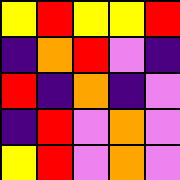[["yellow", "red", "yellow", "yellow", "red"], ["indigo", "orange", "red", "violet", "indigo"], ["red", "indigo", "orange", "indigo", "violet"], ["indigo", "red", "violet", "orange", "violet"], ["yellow", "red", "violet", "orange", "violet"]]